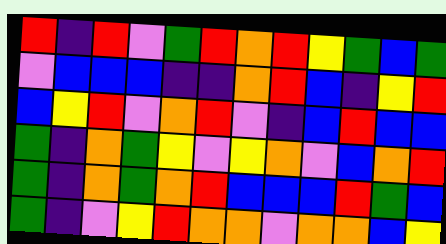[["red", "indigo", "red", "violet", "green", "red", "orange", "red", "yellow", "green", "blue", "green"], ["violet", "blue", "blue", "blue", "indigo", "indigo", "orange", "red", "blue", "indigo", "yellow", "red"], ["blue", "yellow", "red", "violet", "orange", "red", "violet", "indigo", "blue", "red", "blue", "blue"], ["green", "indigo", "orange", "green", "yellow", "violet", "yellow", "orange", "violet", "blue", "orange", "red"], ["green", "indigo", "orange", "green", "orange", "red", "blue", "blue", "blue", "red", "green", "blue"], ["green", "indigo", "violet", "yellow", "red", "orange", "orange", "violet", "orange", "orange", "blue", "yellow"]]